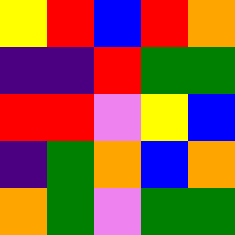[["yellow", "red", "blue", "red", "orange"], ["indigo", "indigo", "red", "green", "green"], ["red", "red", "violet", "yellow", "blue"], ["indigo", "green", "orange", "blue", "orange"], ["orange", "green", "violet", "green", "green"]]